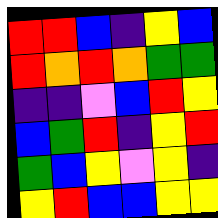[["red", "red", "blue", "indigo", "yellow", "blue"], ["red", "orange", "red", "orange", "green", "green"], ["indigo", "indigo", "violet", "blue", "red", "yellow"], ["blue", "green", "red", "indigo", "yellow", "red"], ["green", "blue", "yellow", "violet", "yellow", "indigo"], ["yellow", "red", "blue", "blue", "yellow", "yellow"]]